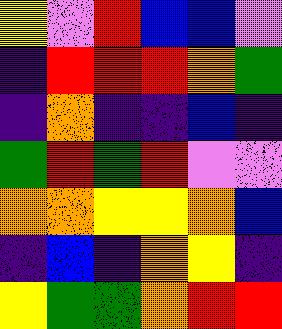[["yellow", "violet", "red", "blue", "blue", "violet"], ["indigo", "red", "red", "red", "orange", "green"], ["indigo", "orange", "indigo", "indigo", "blue", "indigo"], ["green", "red", "green", "red", "violet", "violet"], ["orange", "orange", "yellow", "yellow", "orange", "blue"], ["indigo", "blue", "indigo", "orange", "yellow", "indigo"], ["yellow", "green", "green", "orange", "red", "red"]]